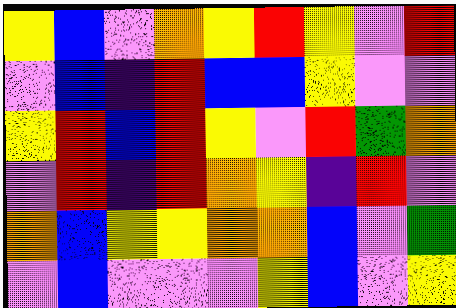[["yellow", "blue", "violet", "orange", "yellow", "red", "yellow", "violet", "red"], ["violet", "blue", "indigo", "red", "blue", "blue", "yellow", "violet", "violet"], ["yellow", "red", "blue", "red", "yellow", "violet", "red", "green", "orange"], ["violet", "red", "indigo", "red", "orange", "yellow", "indigo", "red", "violet"], ["orange", "blue", "yellow", "yellow", "orange", "orange", "blue", "violet", "green"], ["violet", "blue", "violet", "violet", "violet", "yellow", "blue", "violet", "yellow"]]